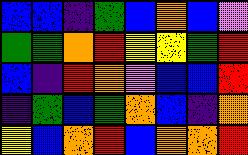[["blue", "blue", "indigo", "green", "blue", "orange", "blue", "violet"], ["green", "green", "orange", "red", "yellow", "yellow", "green", "red"], ["blue", "indigo", "red", "orange", "violet", "blue", "blue", "red"], ["indigo", "green", "blue", "green", "orange", "blue", "indigo", "orange"], ["yellow", "blue", "orange", "red", "blue", "orange", "orange", "red"]]